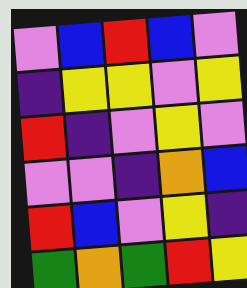[["violet", "blue", "red", "blue", "violet"], ["indigo", "yellow", "yellow", "violet", "yellow"], ["red", "indigo", "violet", "yellow", "violet"], ["violet", "violet", "indigo", "orange", "blue"], ["red", "blue", "violet", "yellow", "indigo"], ["green", "orange", "green", "red", "yellow"]]